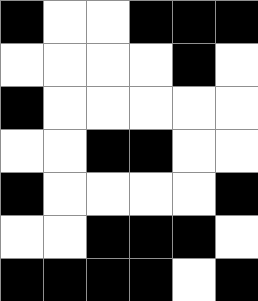[["black", "white", "white", "black", "black", "black"], ["white", "white", "white", "white", "black", "white"], ["black", "white", "white", "white", "white", "white"], ["white", "white", "black", "black", "white", "white"], ["black", "white", "white", "white", "white", "black"], ["white", "white", "black", "black", "black", "white"], ["black", "black", "black", "black", "white", "black"]]